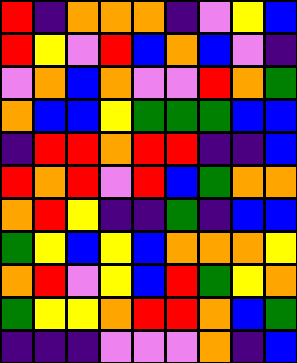[["red", "indigo", "orange", "orange", "orange", "indigo", "violet", "yellow", "blue"], ["red", "yellow", "violet", "red", "blue", "orange", "blue", "violet", "indigo"], ["violet", "orange", "blue", "orange", "violet", "violet", "red", "orange", "green"], ["orange", "blue", "blue", "yellow", "green", "green", "green", "blue", "blue"], ["indigo", "red", "red", "orange", "red", "red", "indigo", "indigo", "blue"], ["red", "orange", "red", "violet", "red", "blue", "green", "orange", "orange"], ["orange", "red", "yellow", "indigo", "indigo", "green", "indigo", "blue", "blue"], ["green", "yellow", "blue", "yellow", "blue", "orange", "orange", "orange", "yellow"], ["orange", "red", "violet", "yellow", "blue", "red", "green", "yellow", "orange"], ["green", "yellow", "yellow", "orange", "red", "red", "orange", "blue", "green"], ["indigo", "indigo", "indigo", "violet", "violet", "violet", "orange", "indigo", "blue"]]